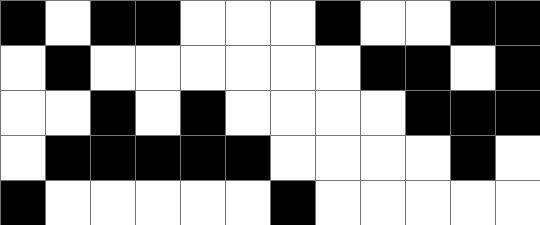[["black", "white", "black", "black", "white", "white", "white", "black", "white", "white", "black", "black"], ["white", "black", "white", "white", "white", "white", "white", "white", "black", "black", "white", "black"], ["white", "white", "black", "white", "black", "white", "white", "white", "white", "black", "black", "black"], ["white", "black", "black", "black", "black", "black", "white", "white", "white", "white", "black", "white"], ["black", "white", "white", "white", "white", "white", "black", "white", "white", "white", "white", "white"]]